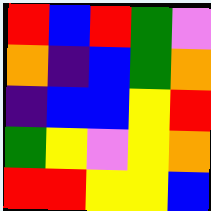[["red", "blue", "red", "green", "violet"], ["orange", "indigo", "blue", "green", "orange"], ["indigo", "blue", "blue", "yellow", "red"], ["green", "yellow", "violet", "yellow", "orange"], ["red", "red", "yellow", "yellow", "blue"]]